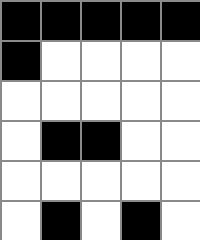[["black", "black", "black", "black", "black"], ["black", "white", "white", "white", "white"], ["white", "white", "white", "white", "white"], ["white", "black", "black", "white", "white"], ["white", "white", "white", "white", "white"], ["white", "black", "white", "black", "white"]]